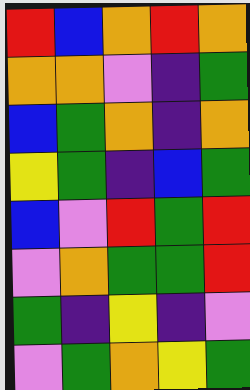[["red", "blue", "orange", "red", "orange"], ["orange", "orange", "violet", "indigo", "green"], ["blue", "green", "orange", "indigo", "orange"], ["yellow", "green", "indigo", "blue", "green"], ["blue", "violet", "red", "green", "red"], ["violet", "orange", "green", "green", "red"], ["green", "indigo", "yellow", "indigo", "violet"], ["violet", "green", "orange", "yellow", "green"]]